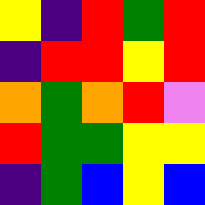[["yellow", "indigo", "red", "green", "red"], ["indigo", "red", "red", "yellow", "red"], ["orange", "green", "orange", "red", "violet"], ["red", "green", "green", "yellow", "yellow"], ["indigo", "green", "blue", "yellow", "blue"]]